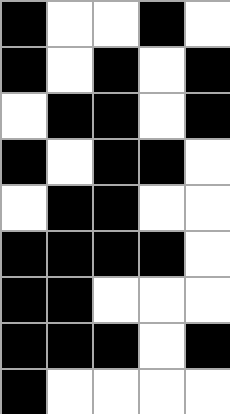[["black", "white", "white", "black", "white"], ["black", "white", "black", "white", "black"], ["white", "black", "black", "white", "black"], ["black", "white", "black", "black", "white"], ["white", "black", "black", "white", "white"], ["black", "black", "black", "black", "white"], ["black", "black", "white", "white", "white"], ["black", "black", "black", "white", "black"], ["black", "white", "white", "white", "white"]]